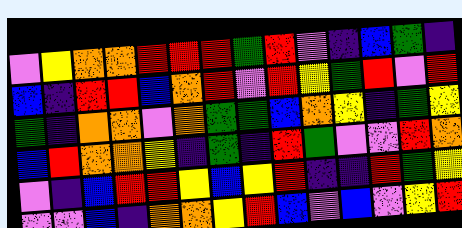[["violet", "yellow", "orange", "orange", "red", "red", "red", "green", "red", "violet", "indigo", "blue", "green", "indigo"], ["blue", "indigo", "red", "red", "blue", "orange", "red", "violet", "red", "yellow", "green", "red", "violet", "red"], ["green", "indigo", "orange", "orange", "violet", "orange", "green", "green", "blue", "orange", "yellow", "indigo", "green", "yellow"], ["blue", "red", "orange", "orange", "yellow", "indigo", "green", "indigo", "red", "green", "violet", "violet", "red", "orange"], ["violet", "indigo", "blue", "red", "red", "yellow", "blue", "yellow", "red", "indigo", "indigo", "red", "green", "yellow"], ["violet", "violet", "blue", "indigo", "orange", "orange", "yellow", "red", "blue", "violet", "blue", "violet", "yellow", "red"]]